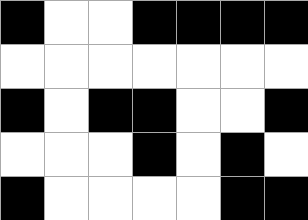[["black", "white", "white", "black", "black", "black", "black"], ["white", "white", "white", "white", "white", "white", "white"], ["black", "white", "black", "black", "white", "white", "black"], ["white", "white", "white", "black", "white", "black", "white"], ["black", "white", "white", "white", "white", "black", "black"]]